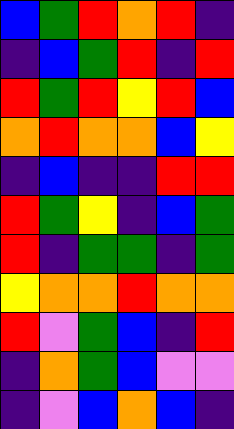[["blue", "green", "red", "orange", "red", "indigo"], ["indigo", "blue", "green", "red", "indigo", "red"], ["red", "green", "red", "yellow", "red", "blue"], ["orange", "red", "orange", "orange", "blue", "yellow"], ["indigo", "blue", "indigo", "indigo", "red", "red"], ["red", "green", "yellow", "indigo", "blue", "green"], ["red", "indigo", "green", "green", "indigo", "green"], ["yellow", "orange", "orange", "red", "orange", "orange"], ["red", "violet", "green", "blue", "indigo", "red"], ["indigo", "orange", "green", "blue", "violet", "violet"], ["indigo", "violet", "blue", "orange", "blue", "indigo"]]